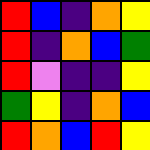[["red", "blue", "indigo", "orange", "yellow"], ["red", "indigo", "orange", "blue", "green"], ["red", "violet", "indigo", "indigo", "yellow"], ["green", "yellow", "indigo", "orange", "blue"], ["red", "orange", "blue", "red", "yellow"]]